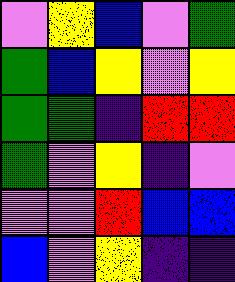[["violet", "yellow", "blue", "violet", "green"], ["green", "blue", "yellow", "violet", "yellow"], ["green", "green", "indigo", "red", "red"], ["green", "violet", "yellow", "indigo", "violet"], ["violet", "violet", "red", "blue", "blue"], ["blue", "violet", "yellow", "indigo", "indigo"]]